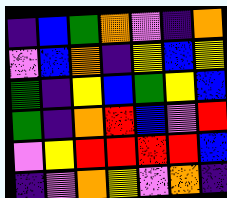[["indigo", "blue", "green", "orange", "violet", "indigo", "orange"], ["violet", "blue", "orange", "indigo", "yellow", "blue", "yellow"], ["green", "indigo", "yellow", "blue", "green", "yellow", "blue"], ["green", "indigo", "orange", "red", "blue", "violet", "red"], ["violet", "yellow", "red", "red", "red", "red", "blue"], ["indigo", "violet", "orange", "yellow", "violet", "orange", "indigo"]]